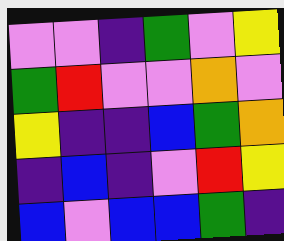[["violet", "violet", "indigo", "green", "violet", "yellow"], ["green", "red", "violet", "violet", "orange", "violet"], ["yellow", "indigo", "indigo", "blue", "green", "orange"], ["indigo", "blue", "indigo", "violet", "red", "yellow"], ["blue", "violet", "blue", "blue", "green", "indigo"]]